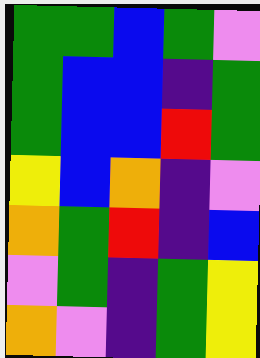[["green", "green", "blue", "green", "violet"], ["green", "blue", "blue", "indigo", "green"], ["green", "blue", "blue", "red", "green"], ["yellow", "blue", "orange", "indigo", "violet"], ["orange", "green", "red", "indigo", "blue"], ["violet", "green", "indigo", "green", "yellow"], ["orange", "violet", "indigo", "green", "yellow"]]